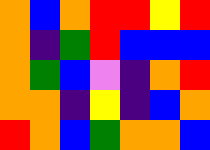[["orange", "blue", "orange", "red", "red", "yellow", "red"], ["orange", "indigo", "green", "red", "blue", "blue", "blue"], ["orange", "green", "blue", "violet", "indigo", "orange", "red"], ["orange", "orange", "indigo", "yellow", "indigo", "blue", "orange"], ["red", "orange", "blue", "green", "orange", "orange", "blue"]]